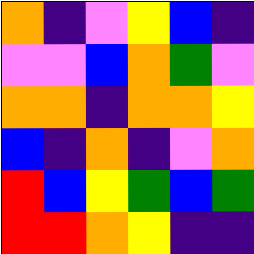[["orange", "indigo", "violet", "yellow", "blue", "indigo"], ["violet", "violet", "blue", "orange", "green", "violet"], ["orange", "orange", "indigo", "orange", "orange", "yellow"], ["blue", "indigo", "orange", "indigo", "violet", "orange"], ["red", "blue", "yellow", "green", "blue", "green"], ["red", "red", "orange", "yellow", "indigo", "indigo"]]